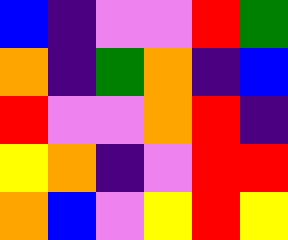[["blue", "indigo", "violet", "violet", "red", "green"], ["orange", "indigo", "green", "orange", "indigo", "blue"], ["red", "violet", "violet", "orange", "red", "indigo"], ["yellow", "orange", "indigo", "violet", "red", "red"], ["orange", "blue", "violet", "yellow", "red", "yellow"]]